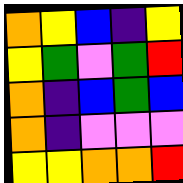[["orange", "yellow", "blue", "indigo", "yellow"], ["yellow", "green", "violet", "green", "red"], ["orange", "indigo", "blue", "green", "blue"], ["orange", "indigo", "violet", "violet", "violet"], ["yellow", "yellow", "orange", "orange", "red"]]